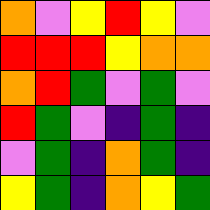[["orange", "violet", "yellow", "red", "yellow", "violet"], ["red", "red", "red", "yellow", "orange", "orange"], ["orange", "red", "green", "violet", "green", "violet"], ["red", "green", "violet", "indigo", "green", "indigo"], ["violet", "green", "indigo", "orange", "green", "indigo"], ["yellow", "green", "indigo", "orange", "yellow", "green"]]